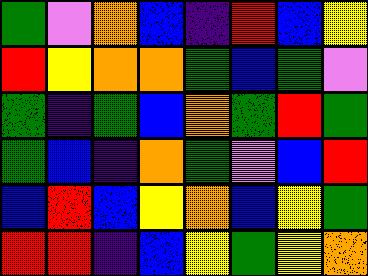[["green", "violet", "orange", "blue", "indigo", "red", "blue", "yellow"], ["red", "yellow", "orange", "orange", "green", "blue", "green", "violet"], ["green", "indigo", "green", "blue", "orange", "green", "red", "green"], ["green", "blue", "indigo", "orange", "green", "violet", "blue", "red"], ["blue", "red", "blue", "yellow", "orange", "blue", "yellow", "green"], ["red", "red", "indigo", "blue", "yellow", "green", "yellow", "orange"]]